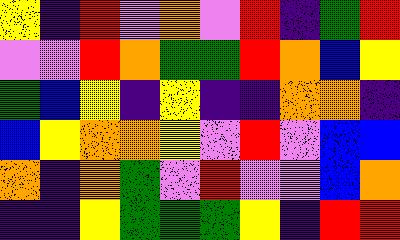[["yellow", "indigo", "red", "violet", "orange", "violet", "red", "indigo", "green", "red"], ["violet", "violet", "red", "orange", "green", "green", "red", "orange", "blue", "yellow"], ["green", "blue", "yellow", "indigo", "yellow", "indigo", "indigo", "orange", "orange", "indigo"], ["blue", "yellow", "orange", "orange", "yellow", "violet", "red", "violet", "blue", "blue"], ["orange", "indigo", "orange", "green", "violet", "red", "violet", "violet", "blue", "orange"], ["indigo", "indigo", "yellow", "green", "green", "green", "yellow", "indigo", "red", "red"]]